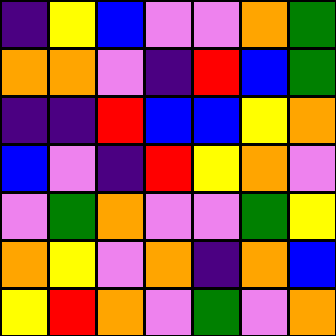[["indigo", "yellow", "blue", "violet", "violet", "orange", "green"], ["orange", "orange", "violet", "indigo", "red", "blue", "green"], ["indigo", "indigo", "red", "blue", "blue", "yellow", "orange"], ["blue", "violet", "indigo", "red", "yellow", "orange", "violet"], ["violet", "green", "orange", "violet", "violet", "green", "yellow"], ["orange", "yellow", "violet", "orange", "indigo", "orange", "blue"], ["yellow", "red", "orange", "violet", "green", "violet", "orange"]]